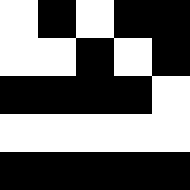[["white", "black", "white", "black", "black"], ["white", "white", "black", "white", "black"], ["black", "black", "black", "black", "white"], ["white", "white", "white", "white", "white"], ["black", "black", "black", "black", "black"]]